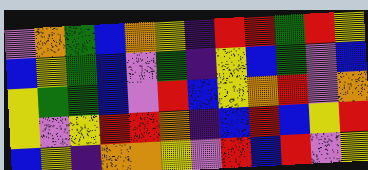[["violet", "orange", "green", "blue", "orange", "yellow", "indigo", "red", "red", "green", "red", "yellow"], ["blue", "yellow", "green", "blue", "violet", "green", "indigo", "yellow", "blue", "green", "violet", "blue"], ["yellow", "green", "green", "blue", "violet", "red", "blue", "yellow", "orange", "red", "violet", "orange"], ["yellow", "violet", "yellow", "red", "red", "orange", "indigo", "blue", "red", "blue", "yellow", "red"], ["blue", "yellow", "indigo", "orange", "orange", "yellow", "violet", "red", "blue", "red", "violet", "yellow"]]